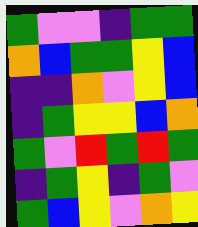[["green", "violet", "violet", "indigo", "green", "green"], ["orange", "blue", "green", "green", "yellow", "blue"], ["indigo", "indigo", "orange", "violet", "yellow", "blue"], ["indigo", "green", "yellow", "yellow", "blue", "orange"], ["green", "violet", "red", "green", "red", "green"], ["indigo", "green", "yellow", "indigo", "green", "violet"], ["green", "blue", "yellow", "violet", "orange", "yellow"]]